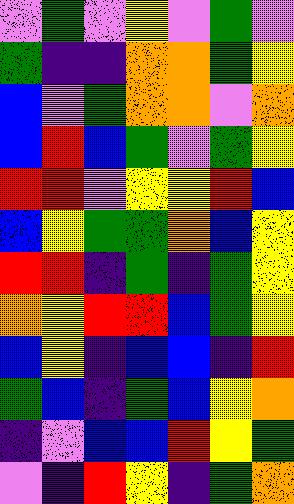[["violet", "green", "violet", "yellow", "violet", "green", "violet"], ["green", "indigo", "indigo", "orange", "orange", "green", "yellow"], ["blue", "violet", "green", "orange", "orange", "violet", "orange"], ["blue", "red", "blue", "green", "violet", "green", "yellow"], ["red", "red", "violet", "yellow", "yellow", "red", "blue"], ["blue", "yellow", "green", "green", "orange", "blue", "yellow"], ["red", "red", "indigo", "green", "indigo", "green", "yellow"], ["orange", "yellow", "red", "red", "blue", "green", "yellow"], ["blue", "yellow", "indigo", "blue", "blue", "indigo", "red"], ["green", "blue", "indigo", "green", "blue", "yellow", "orange"], ["indigo", "violet", "blue", "blue", "red", "yellow", "green"], ["violet", "indigo", "red", "yellow", "indigo", "green", "orange"]]